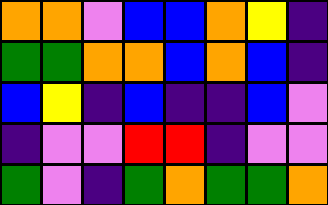[["orange", "orange", "violet", "blue", "blue", "orange", "yellow", "indigo"], ["green", "green", "orange", "orange", "blue", "orange", "blue", "indigo"], ["blue", "yellow", "indigo", "blue", "indigo", "indigo", "blue", "violet"], ["indigo", "violet", "violet", "red", "red", "indigo", "violet", "violet"], ["green", "violet", "indigo", "green", "orange", "green", "green", "orange"]]